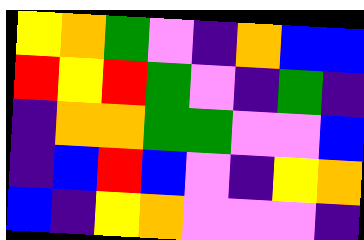[["yellow", "orange", "green", "violet", "indigo", "orange", "blue", "blue"], ["red", "yellow", "red", "green", "violet", "indigo", "green", "indigo"], ["indigo", "orange", "orange", "green", "green", "violet", "violet", "blue"], ["indigo", "blue", "red", "blue", "violet", "indigo", "yellow", "orange"], ["blue", "indigo", "yellow", "orange", "violet", "violet", "violet", "indigo"]]